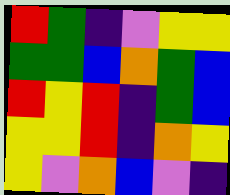[["red", "green", "indigo", "violet", "yellow", "yellow"], ["green", "green", "blue", "orange", "green", "blue"], ["red", "yellow", "red", "indigo", "green", "blue"], ["yellow", "yellow", "red", "indigo", "orange", "yellow"], ["yellow", "violet", "orange", "blue", "violet", "indigo"]]